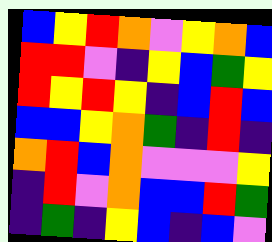[["blue", "yellow", "red", "orange", "violet", "yellow", "orange", "blue"], ["red", "red", "violet", "indigo", "yellow", "blue", "green", "yellow"], ["red", "yellow", "red", "yellow", "indigo", "blue", "red", "blue"], ["blue", "blue", "yellow", "orange", "green", "indigo", "red", "indigo"], ["orange", "red", "blue", "orange", "violet", "violet", "violet", "yellow"], ["indigo", "red", "violet", "orange", "blue", "blue", "red", "green"], ["indigo", "green", "indigo", "yellow", "blue", "indigo", "blue", "violet"]]